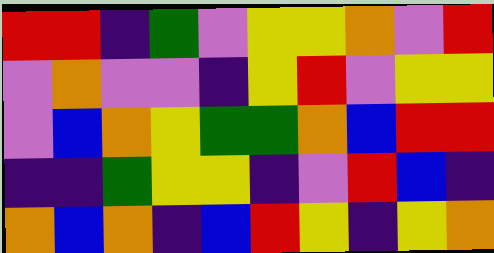[["red", "red", "indigo", "green", "violet", "yellow", "yellow", "orange", "violet", "red"], ["violet", "orange", "violet", "violet", "indigo", "yellow", "red", "violet", "yellow", "yellow"], ["violet", "blue", "orange", "yellow", "green", "green", "orange", "blue", "red", "red"], ["indigo", "indigo", "green", "yellow", "yellow", "indigo", "violet", "red", "blue", "indigo"], ["orange", "blue", "orange", "indigo", "blue", "red", "yellow", "indigo", "yellow", "orange"]]